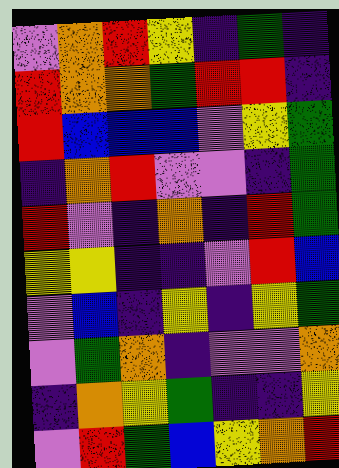[["violet", "orange", "red", "yellow", "indigo", "green", "indigo"], ["red", "orange", "orange", "green", "red", "red", "indigo"], ["red", "blue", "blue", "blue", "violet", "yellow", "green"], ["indigo", "orange", "red", "violet", "violet", "indigo", "green"], ["red", "violet", "indigo", "orange", "indigo", "red", "green"], ["yellow", "yellow", "indigo", "indigo", "violet", "red", "blue"], ["violet", "blue", "indigo", "yellow", "indigo", "yellow", "green"], ["violet", "green", "orange", "indigo", "violet", "violet", "orange"], ["indigo", "orange", "yellow", "green", "indigo", "indigo", "yellow"], ["violet", "red", "green", "blue", "yellow", "orange", "red"]]